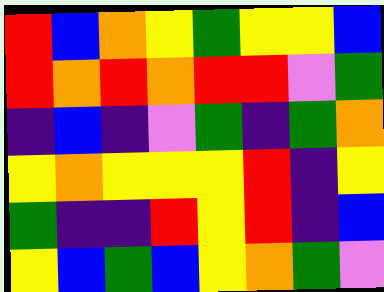[["red", "blue", "orange", "yellow", "green", "yellow", "yellow", "blue"], ["red", "orange", "red", "orange", "red", "red", "violet", "green"], ["indigo", "blue", "indigo", "violet", "green", "indigo", "green", "orange"], ["yellow", "orange", "yellow", "yellow", "yellow", "red", "indigo", "yellow"], ["green", "indigo", "indigo", "red", "yellow", "red", "indigo", "blue"], ["yellow", "blue", "green", "blue", "yellow", "orange", "green", "violet"]]